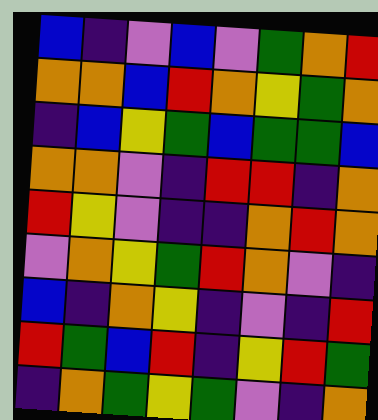[["blue", "indigo", "violet", "blue", "violet", "green", "orange", "red"], ["orange", "orange", "blue", "red", "orange", "yellow", "green", "orange"], ["indigo", "blue", "yellow", "green", "blue", "green", "green", "blue"], ["orange", "orange", "violet", "indigo", "red", "red", "indigo", "orange"], ["red", "yellow", "violet", "indigo", "indigo", "orange", "red", "orange"], ["violet", "orange", "yellow", "green", "red", "orange", "violet", "indigo"], ["blue", "indigo", "orange", "yellow", "indigo", "violet", "indigo", "red"], ["red", "green", "blue", "red", "indigo", "yellow", "red", "green"], ["indigo", "orange", "green", "yellow", "green", "violet", "indigo", "orange"]]